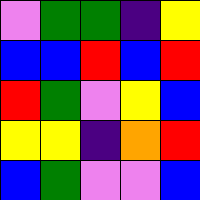[["violet", "green", "green", "indigo", "yellow"], ["blue", "blue", "red", "blue", "red"], ["red", "green", "violet", "yellow", "blue"], ["yellow", "yellow", "indigo", "orange", "red"], ["blue", "green", "violet", "violet", "blue"]]